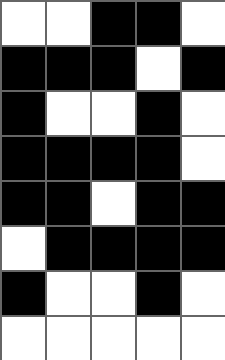[["white", "white", "black", "black", "white"], ["black", "black", "black", "white", "black"], ["black", "white", "white", "black", "white"], ["black", "black", "black", "black", "white"], ["black", "black", "white", "black", "black"], ["white", "black", "black", "black", "black"], ["black", "white", "white", "black", "white"], ["white", "white", "white", "white", "white"]]